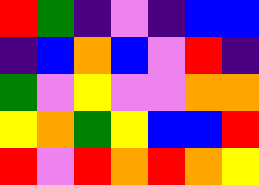[["red", "green", "indigo", "violet", "indigo", "blue", "blue"], ["indigo", "blue", "orange", "blue", "violet", "red", "indigo"], ["green", "violet", "yellow", "violet", "violet", "orange", "orange"], ["yellow", "orange", "green", "yellow", "blue", "blue", "red"], ["red", "violet", "red", "orange", "red", "orange", "yellow"]]